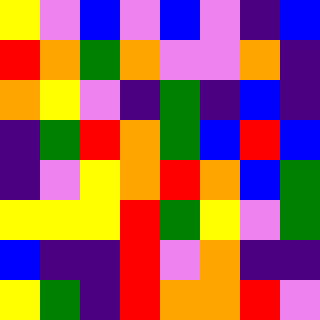[["yellow", "violet", "blue", "violet", "blue", "violet", "indigo", "blue"], ["red", "orange", "green", "orange", "violet", "violet", "orange", "indigo"], ["orange", "yellow", "violet", "indigo", "green", "indigo", "blue", "indigo"], ["indigo", "green", "red", "orange", "green", "blue", "red", "blue"], ["indigo", "violet", "yellow", "orange", "red", "orange", "blue", "green"], ["yellow", "yellow", "yellow", "red", "green", "yellow", "violet", "green"], ["blue", "indigo", "indigo", "red", "violet", "orange", "indigo", "indigo"], ["yellow", "green", "indigo", "red", "orange", "orange", "red", "violet"]]